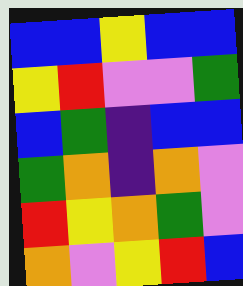[["blue", "blue", "yellow", "blue", "blue"], ["yellow", "red", "violet", "violet", "green"], ["blue", "green", "indigo", "blue", "blue"], ["green", "orange", "indigo", "orange", "violet"], ["red", "yellow", "orange", "green", "violet"], ["orange", "violet", "yellow", "red", "blue"]]